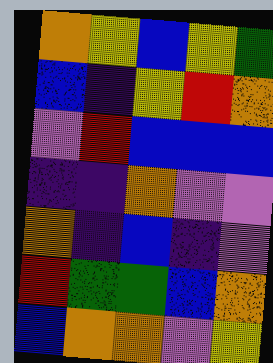[["orange", "yellow", "blue", "yellow", "green"], ["blue", "indigo", "yellow", "red", "orange"], ["violet", "red", "blue", "blue", "blue"], ["indigo", "indigo", "orange", "violet", "violet"], ["orange", "indigo", "blue", "indigo", "violet"], ["red", "green", "green", "blue", "orange"], ["blue", "orange", "orange", "violet", "yellow"]]